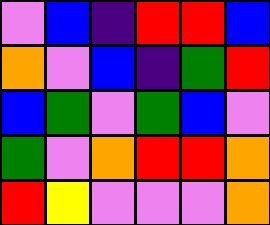[["violet", "blue", "indigo", "red", "red", "blue"], ["orange", "violet", "blue", "indigo", "green", "red"], ["blue", "green", "violet", "green", "blue", "violet"], ["green", "violet", "orange", "red", "red", "orange"], ["red", "yellow", "violet", "violet", "violet", "orange"]]